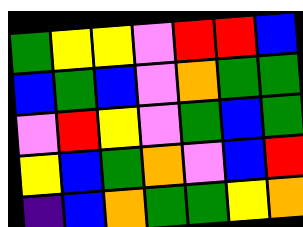[["green", "yellow", "yellow", "violet", "red", "red", "blue"], ["blue", "green", "blue", "violet", "orange", "green", "green"], ["violet", "red", "yellow", "violet", "green", "blue", "green"], ["yellow", "blue", "green", "orange", "violet", "blue", "red"], ["indigo", "blue", "orange", "green", "green", "yellow", "orange"]]